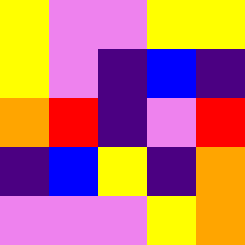[["yellow", "violet", "violet", "yellow", "yellow"], ["yellow", "violet", "indigo", "blue", "indigo"], ["orange", "red", "indigo", "violet", "red"], ["indigo", "blue", "yellow", "indigo", "orange"], ["violet", "violet", "violet", "yellow", "orange"]]